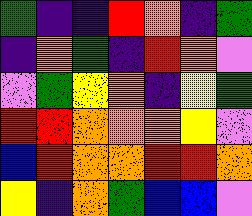[["green", "indigo", "indigo", "red", "orange", "indigo", "green"], ["indigo", "orange", "green", "indigo", "red", "orange", "violet"], ["violet", "green", "yellow", "orange", "indigo", "yellow", "green"], ["red", "red", "orange", "orange", "orange", "yellow", "violet"], ["blue", "red", "orange", "orange", "red", "red", "orange"], ["yellow", "indigo", "orange", "green", "blue", "blue", "violet"]]